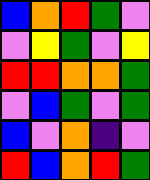[["blue", "orange", "red", "green", "violet"], ["violet", "yellow", "green", "violet", "yellow"], ["red", "red", "orange", "orange", "green"], ["violet", "blue", "green", "violet", "green"], ["blue", "violet", "orange", "indigo", "violet"], ["red", "blue", "orange", "red", "green"]]